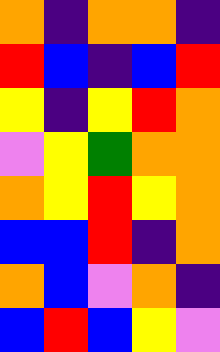[["orange", "indigo", "orange", "orange", "indigo"], ["red", "blue", "indigo", "blue", "red"], ["yellow", "indigo", "yellow", "red", "orange"], ["violet", "yellow", "green", "orange", "orange"], ["orange", "yellow", "red", "yellow", "orange"], ["blue", "blue", "red", "indigo", "orange"], ["orange", "blue", "violet", "orange", "indigo"], ["blue", "red", "blue", "yellow", "violet"]]